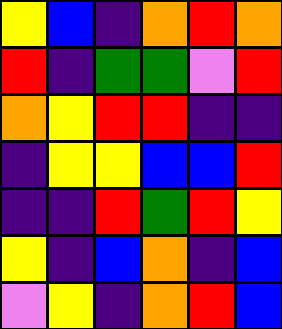[["yellow", "blue", "indigo", "orange", "red", "orange"], ["red", "indigo", "green", "green", "violet", "red"], ["orange", "yellow", "red", "red", "indigo", "indigo"], ["indigo", "yellow", "yellow", "blue", "blue", "red"], ["indigo", "indigo", "red", "green", "red", "yellow"], ["yellow", "indigo", "blue", "orange", "indigo", "blue"], ["violet", "yellow", "indigo", "orange", "red", "blue"]]